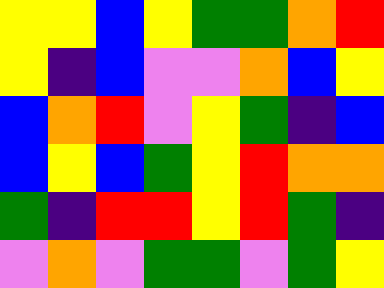[["yellow", "yellow", "blue", "yellow", "green", "green", "orange", "red"], ["yellow", "indigo", "blue", "violet", "violet", "orange", "blue", "yellow"], ["blue", "orange", "red", "violet", "yellow", "green", "indigo", "blue"], ["blue", "yellow", "blue", "green", "yellow", "red", "orange", "orange"], ["green", "indigo", "red", "red", "yellow", "red", "green", "indigo"], ["violet", "orange", "violet", "green", "green", "violet", "green", "yellow"]]